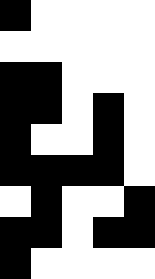[["black", "white", "white", "white", "white"], ["white", "white", "white", "white", "white"], ["black", "black", "white", "white", "white"], ["black", "black", "white", "black", "white"], ["black", "white", "white", "black", "white"], ["black", "black", "black", "black", "white"], ["white", "black", "white", "white", "black"], ["black", "black", "white", "black", "black"], ["black", "white", "white", "white", "white"]]